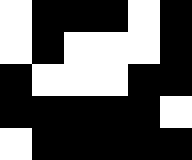[["white", "black", "black", "black", "white", "black"], ["white", "black", "white", "white", "white", "black"], ["black", "white", "white", "white", "black", "black"], ["black", "black", "black", "black", "black", "white"], ["white", "black", "black", "black", "black", "black"]]